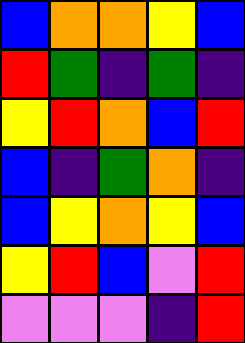[["blue", "orange", "orange", "yellow", "blue"], ["red", "green", "indigo", "green", "indigo"], ["yellow", "red", "orange", "blue", "red"], ["blue", "indigo", "green", "orange", "indigo"], ["blue", "yellow", "orange", "yellow", "blue"], ["yellow", "red", "blue", "violet", "red"], ["violet", "violet", "violet", "indigo", "red"]]